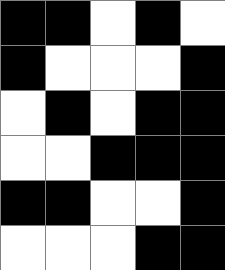[["black", "black", "white", "black", "white"], ["black", "white", "white", "white", "black"], ["white", "black", "white", "black", "black"], ["white", "white", "black", "black", "black"], ["black", "black", "white", "white", "black"], ["white", "white", "white", "black", "black"]]